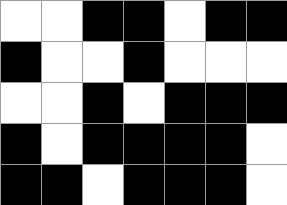[["white", "white", "black", "black", "white", "black", "black"], ["black", "white", "white", "black", "white", "white", "white"], ["white", "white", "black", "white", "black", "black", "black"], ["black", "white", "black", "black", "black", "black", "white"], ["black", "black", "white", "black", "black", "black", "white"]]